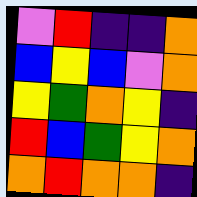[["violet", "red", "indigo", "indigo", "orange"], ["blue", "yellow", "blue", "violet", "orange"], ["yellow", "green", "orange", "yellow", "indigo"], ["red", "blue", "green", "yellow", "orange"], ["orange", "red", "orange", "orange", "indigo"]]